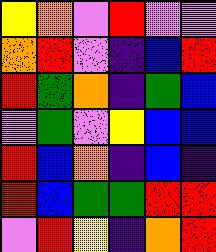[["yellow", "orange", "violet", "red", "violet", "violet"], ["orange", "red", "violet", "indigo", "blue", "red"], ["red", "green", "orange", "indigo", "green", "blue"], ["violet", "green", "violet", "yellow", "blue", "blue"], ["red", "blue", "orange", "indigo", "blue", "indigo"], ["red", "blue", "green", "green", "red", "red"], ["violet", "red", "yellow", "indigo", "orange", "red"]]